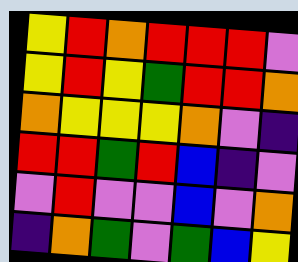[["yellow", "red", "orange", "red", "red", "red", "violet"], ["yellow", "red", "yellow", "green", "red", "red", "orange"], ["orange", "yellow", "yellow", "yellow", "orange", "violet", "indigo"], ["red", "red", "green", "red", "blue", "indigo", "violet"], ["violet", "red", "violet", "violet", "blue", "violet", "orange"], ["indigo", "orange", "green", "violet", "green", "blue", "yellow"]]